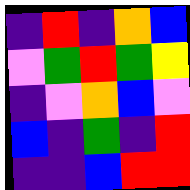[["indigo", "red", "indigo", "orange", "blue"], ["violet", "green", "red", "green", "yellow"], ["indigo", "violet", "orange", "blue", "violet"], ["blue", "indigo", "green", "indigo", "red"], ["indigo", "indigo", "blue", "red", "red"]]